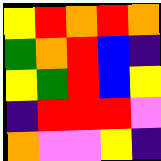[["yellow", "red", "orange", "red", "orange"], ["green", "orange", "red", "blue", "indigo"], ["yellow", "green", "red", "blue", "yellow"], ["indigo", "red", "red", "red", "violet"], ["orange", "violet", "violet", "yellow", "indigo"]]